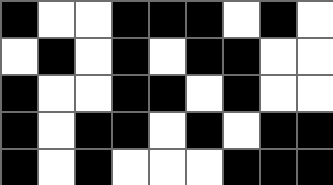[["black", "white", "white", "black", "black", "black", "white", "black", "white"], ["white", "black", "white", "black", "white", "black", "black", "white", "white"], ["black", "white", "white", "black", "black", "white", "black", "white", "white"], ["black", "white", "black", "black", "white", "black", "white", "black", "black"], ["black", "white", "black", "white", "white", "white", "black", "black", "black"]]